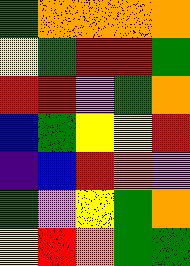[["green", "orange", "orange", "orange", "orange"], ["yellow", "green", "red", "red", "green"], ["red", "red", "violet", "green", "orange"], ["blue", "green", "yellow", "yellow", "red"], ["indigo", "blue", "red", "orange", "violet"], ["green", "violet", "yellow", "green", "orange"], ["yellow", "red", "orange", "green", "green"]]